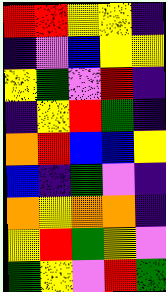[["red", "red", "yellow", "yellow", "indigo"], ["indigo", "violet", "blue", "yellow", "yellow"], ["yellow", "green", "violet", "red", "indigo"], ["indigo", "yellow", "red", "green", "indigo"], ["orange", "red", "blue", "blue", "yellow"], ["blue", "indigo", "green", "violet", "indigo"], ["orange", "yellow", "orange", "orange", "indigo"], ["yellow", "red", "green", "yellow", "violet"], ["green", "yellow", "violet", "red", "green"]]